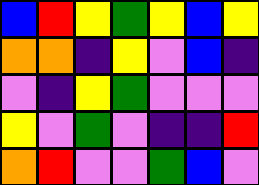[["blue", "red", "yellow", "green", "yellow", "blue", "yellow"], ["orange", "orange", "indigo", "yellow", "violet", "blue", "indigo"], ["violet", "indigo", "yellow", "green", "violet", "violet", "violet"], ["yellow", "violet", "green", "violet", "indigo", "indigo", "red"], ["orange", "red", "violet", "violet", "green", "blue", "violet"]]